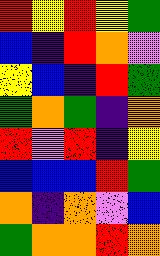[["red", "yellow", "red", "yellow", "green"], ["blue", "indigo", "red", "orange", "violet"], ["yellow", "blue", "indigo", "red", "green"], ["green", "orange", "green", "indigo", "orange"], ["red", "violet", "red", "indigo", "yellow"], ["blue", "blue", "blue", "red", "green"], ["orange", "indigo", "orange", "violet", "blue"], ["green", "orange", "orange", "red", "orange"]]